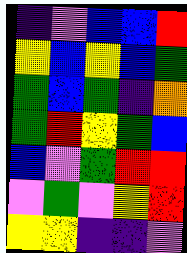[["indigo", "violet", "blue", "blue", "red"], ["yellow", "blue", "yellow", "blue", "green"], ["green", "blue", "green", "indigo", "orange"], ["green", "red", "yellow", "green", "blue"], ["blue", "violet", "green", "red", "red"], ["violet", "green", "violet", "yellow", "red"], ["yellow", "yellow", "indigo", "indigo", "violet"]]